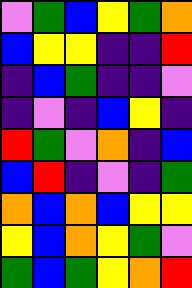[["violet", "green", "blue", "yellow", "green", "orange"], ["blue", "yellow", "yellow", "indigo", "indigo", "red"], ["indigo", "blue", "green", "indigo", "indigo", "violet"], ["indigo", "violet", "indigo", "blue", "yellow", "indigo"], ["red", "green", "violet", "orange", "indigo", "blue"], ["blue", "red", "indigo", "violet", "indigo", "green"], ["orange", "blue", "orange", "blue", "yellow", "yellow"], ["yellow", "blue", "orange", "yellow", "green", "violet"], ["green", "blue", "green", "yellow", "orange", "red"]]